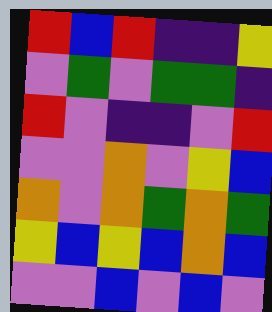[["red", "blue", "red", "indigo", "indigo", "yellow"], ["violet", "green", "violet", "green", "green", "indigo"], ["red", "violet", "indigo", "indigo", "violet", "red"], ["violet", "violet", "orange", "violet", "yellow", "blue"], ["orange", "violet", "orange", "green", "orange", "green"], ["yellow", "blue", "yellow", "blue", "orange", "blue"], ["violet", "violet", "blue", "violet", "blue", "violet"]]